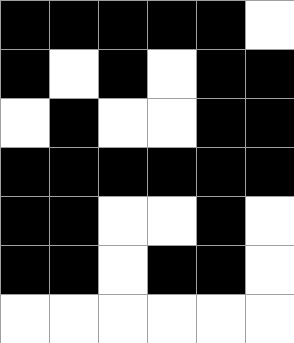[["black", "black", "black", "black", "black", "white"], ["black", "white", "black", "white", "black", "black"], ["white", "black", "white", "white", "black", "black"], ["black", "black", "black", "black", "black", "black"], ["black", "black", "white", "white", "black", "white"], ["black", "black", "white", "black", "black", "white"], ["white", "white", "white", "white", "white", "white"]]